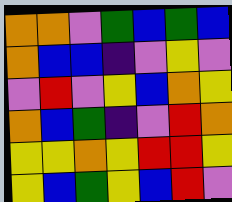[["orange", "orange", "violet", "green", "blue", "green", "blue"], ["orange", "blue", "blue", "indigo", "violet", "yellow", "violet"], ["violet", "red", "violet", "yellow", "blue", "orange", "yellow"], ["orange", "blue", "green", "indigo", "violet", "red", "orange"], ["yellow", "yellow", "orange", "yellow", "red", "red", "yellow"], ["yellow", "blue", "green", "yellow", "blue", "red", "violet"]]